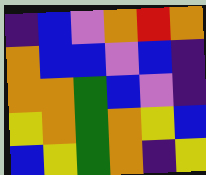[["indigo", "blue", "violet", "orange", "red", "orange"], ["orange", "blue", "blue", "violet", "blue", "indigo"], ["orange", "orange", "green", "blue", "violet", "indigo"], ["yellow", "orange", "green", "orange", "yellow", "blue"], ["blue", "yellow", "green", "orange", "indigo", "yellow"]]